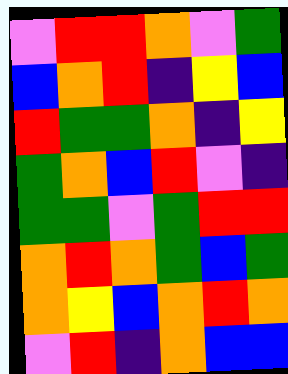[["violet", "red", "red", "orange", "violet", "green"], ["blue", "orange", "red", "indigo", "yellow", "blue"], ["red", "green", "green", "orange", "indigo", "yellow"], ["green", "orange", "blue", "red", "violet", "indigo"], ["green", "green", "violet", "green", "red", "red"], ["orange", "red", "orange", "green", "blue", "green"], ["orange", "yellow", "blue", "orange", "red", "orange"], ["violet", "red", "indigo", "orange", "blue", "blue"]]